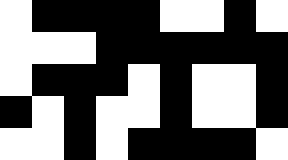[["white", "black", "black", "black", "black", "white", "white", "black", "white"], ["white", "white", "white", "black", "black", "black", "black", "black", "black"], ["white", "black", "black", "black", "white", "black", "white", "white", "black"], ["black", "white", "black", "white", "white", "black", "white", "white", "black"], ["white", "white", "black", "white", "black", "black", "black", "black", "white"]]